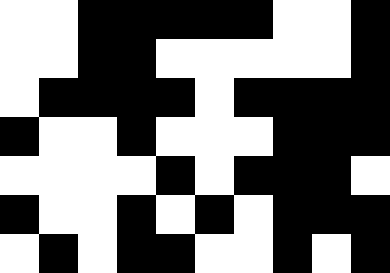[["white", "white", "black", "black", "black", "black", "black", "white", "white", "black"], ["white", "white", "black", "black", "white", "white", "white", "white", "white", "black"], ["white", "black", "black", "black", "black", "white", "black", "black", "black", "black"], ["black", "white", "white", "black", "white", "white", "white", "black", "black", "black"], ["white", "white", "white", "white", "black", "white", "black", "black", "black", "white"], ["black", "white", "white", "black", "white", "black", "white", "black", "black", "black"], ["white", "black", "white", "black", "black", "white", "white", "black", "white", "black"]]